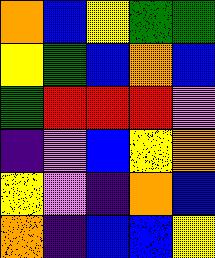[["orange", "blue", "yellow", "green", "green"], ["yellow", "green", "blue", "orange", "blue"], ["green", "red", "red", "red", "violet"], ["indigo", "violet", "blue", "yellow", "orange"], ["yellow", "violet", "indigo", "orange", "blue"], ["orange", "indigo", "blue", "blue", "yellow"]]